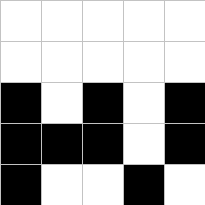[["white", "white", "white", "white", "white"], ["white", "white", "white", "white", "white"], ["black", "white", "black", "white", "black"], ["black", "black", "black", "white", "black"], ["black", "white", "white", "black", "white"]]